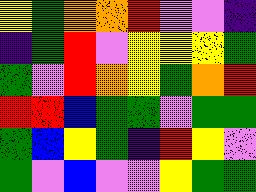[["yellow", "green", "orange", "orange", "red", "violet", "violet", "indigo"], ["indigo", "green", "red", "violet", "yellow", "yellow", "yellow", "green"], ["green", "violet", "red", "orange", "yellow", "green", "orange", "red"], ["red", "red", "blue", "green", "green", "violet", "green", "green"], ["green", "blue", "yellow", "green", "indigo", "red", "yellow", "violet"], ["green", "violet", "blue", "violet", "violet", "yellow", "green", "green"]]